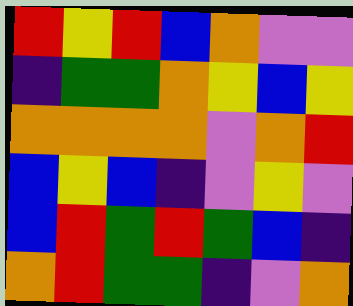[["red", "yellow", "red", "blue", "orange", "violet", "violet"], ["indigo", "green", "green", "orange", "yellow", "blue", "yellow"], ["orange", "orange", "orange", "orange", "violet", "orange", "red"], ["blue", "yellow", "blue", "indigo", "violet", "yellow", "violet"], ["blue", "red", "green", "red", "green", "blue", "indigo"], ["orange", "red", "green", "green", "indigo", "violet", "orange"]]